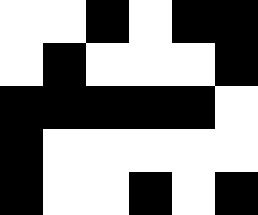[["white", "white", "black", "white", "black", "black"], ["white", "black", "white", "white", "white", "black"], ["black", "black", "black", "black", "black", "white"], ["black", "white", "white", "white", "white", "white"], ["black", "white", "white", "black", "white", "black"]]